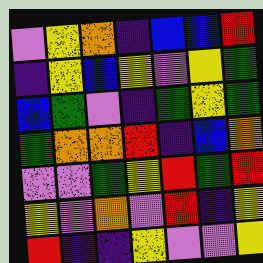[["violet", "yellow", "orange", "indigo", "blue", "blue", "red"], ["indigo", "yellow", "blue", "yellow", "violet", "yellow", "green"], ["blue", "green", "violet", "indigo", "green", "yellow", "green"], ["green", "orange", "orange", "red", "indigo", "blue", "orange"], ["violet", "violet", "green", "yellow", "red", "green", "red"], ["yellow", "violet", "orange", "violet", "red", "indigo", "yellow"], ["red", "indigo", "indigo", "yellow", "violet", "violet", "yellow"]]